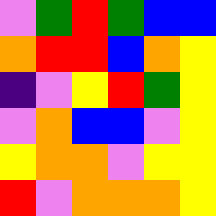[["violet", "green", "red", "green", "blue", "blue"], ["orange", "red", "red", "blue", "orange", "yellow"], ["indigo", "violet", "yellow", "red", "green", "yellow"], ["violet", "orange", "blue", "blue", "violet", "yellow"], ["yellow", "orange", "orange", "violet", "yellow", "yellow"], ["red", "violet", "orange", "orange", "orange", "yellow"]]